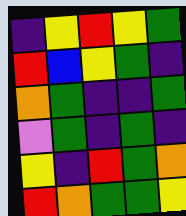[["indigo", "yellow", "red", "yellow", "green"], ["red", "blue", "yellow", "green", "indigo"], ["orange", "green", "indigo", "indigo", "green"], ["violet", "green", "indigo", "green", "indigo"], ["yellow", "indigo", "red", "green", "orange"], ["red", "orange", "green", "green", "yellow"]]